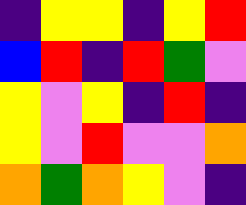[["indigo", "yellow", "yellow", "indigo", "yellow", "red"], ["blue", "red", "indigo", "red", "green", "violet"], ["yellow", "violet", "yellow", "indigo", "red", "indigo"], ["yellow", "violet", "red", "violet", "violet", "orange"], ["orange", "green", "orange", "yellow", "violet", "indigo"]]